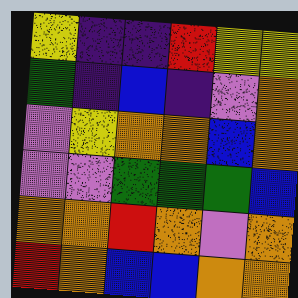[["yellow", "indigo", "indigo", "red", "yellow", "yellow"], ["green", "indigo", "blue", "indigo", "violet", "orange"], ["violet", "yellow", "orange", "orange", "blue", "orange"], ["violet", "violet", "green", "green", "green", "blue"], ["orange", "orange", "red", "orange", "violet", "orange"], ["red", "orange", "blue", "blue", "orange", "orange"]]